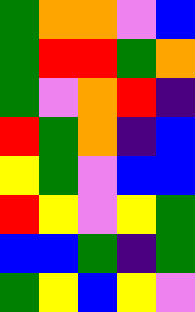[["green", "orange", "orange", "violet", "blue"], ["green", "red", "red", "green", "orange"], ["green", "violet", "orange", "red", "indigo"], ["red", "green", "orange", "indigo", "blue"], ["yellow", "green", "violet", "blue", "blue"], ["red", "yellow", "violet", "yellow", "green"], ["blue", "blue", "green", "indigo", "green"], ["green", "yellow", "blue", "yellow", "violet"]]